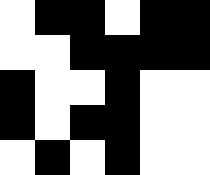[["white", "black", "black", "white", "black", "black"], ["white", "white", "black", "black", "black", "black"], ["black", "white", "white", "black", "white", "white"], ["black", "white", "black", "black", "white", "white"], ["white", "black", "white", "black", "white", "white"]]